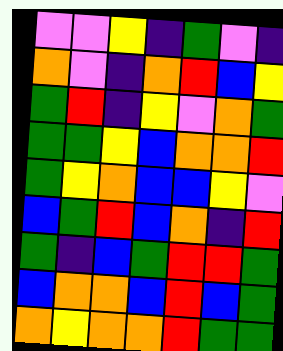[["violet", "violet", "yellow", "indigo", "green", "violet", "indigo"], ["orange", "violet", "indigo", "orange", "red", "blue", "yellow"], ["green", "red", "indigo", "yellow", "violet", "orange", "green"], ["green", "green", "yellow", "blue", "orange", "orange", "red"], ["green", "yellow", "orange", "blue", "blue", "yellow", "violet"], ["blue", "green", "red", "blue", "orange", "indigo", "red"], ["green", "indigo", "blue", "green", "red", "red", "green"], ["blue", "orange", "orange", "blue", "red", "blue", "green"], ["orange", "yellow", "orange", "orange", "red", "green", "green"]]